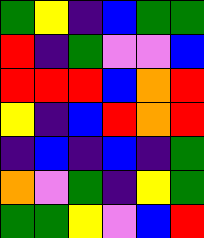[["green", "yellow", "indigo", "blue", "green", "green"], ["red", "indigo", "green", "violet", "violet", "blue"], ["red", "red", "red", "blue", "orange", "red"], ["yellow", "indigo", "blue", "red", "orange", "red"], ["indigo", "blue", "indigo", "blue", "indigo", "green"], ["orange", "violet", "green", "indigo", "yellow", "green"], ["green", "green", "yellow", "violet", "blue", "red"]]